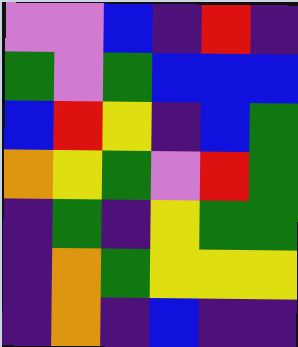[["violet", "violet", "blue", "indigo", "red", "indigo"], ["green", "violet", "green", "blue", "blue", "blue"], ["blue", "red", "yellow", "indigo", "blue", "green"], ["orange", "yellow", "green", "violet", "red", "green"], ["indigo", "green", "indigo", "yellow", "green", "green"], ["indigo", "orange", "green", "yellow", "yellow", "yellow"], ["indigo", "orange", "indigo", "blue", "indigo", "indigo"]]